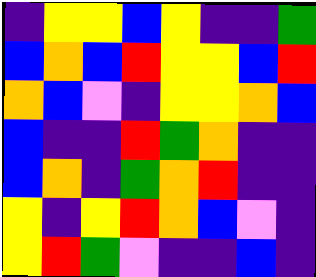[["indigo", "yellow", "yellow", "blue", "yellow", "indigo", "indigo", "green"], ["blue", "orange", "blue", "red", "yellow", "yellow", "blue", "red"], ["orange", "blue", "violet", "indigo", "yellow", "yellow", "orange", "blue"], ["blue", "indigo", "indigo", "red", "green", "orange", "indigo", "indigo"], ["blue", "orange", "indigo", "green", "orange", "red", "indigo", "indigo"], ["yellow", "indigo", "yellow", "red", "orange", "blue", "violet", "indigo"], ["yellow", "red", "green", "violet", "indigo", "indigo", "blue", "indigo"]]